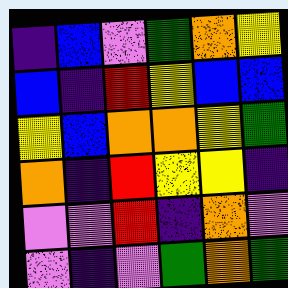[["indigo", "blue", "violet", "green", "orange", "yellow"], ["blue", "indigo", "red", "yellow", "blue", "blue"], ["yellow", "blue", "orange", "orange", "yellow", "green"], ["orange", "indigo", "red", "yellow", "yellow", "indigo"], ["violet", "violet", "red", "indigo", "orange", "violet"], ["violet", "indigo", "violet", "green", "orange", "green"]]